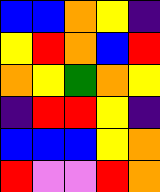[["blue", "blue", "orange", "yellow", "indigo"], ["yellow", "red", "orange", "blue", "red"], ["orange", "yellow", "green", "orange", "yellow"], ["indigo", "red", "red", "yellow", "indigo"], ["blue", "blue", "blue", "yellow", "orange"], ["red", "violet", "violet", "red", "orange"]]